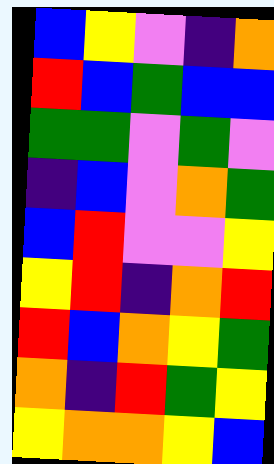[["blue", "yellow", "violet", "indigo", "orange"], ["red", "blue", "green", "blue", "blue"], ["green", "green", "violet", "green", "violet"], ["indigo", "blue", "violet", "orange", "green"], ["blue", "red", "violet", "violet", "yellow"], ["yellow", "red", "indigo", "orange", "red"], ["red", "blue", "orange", "yellow", "green"], ["orange", "indigo", "red", "green", "yellow"], ["yellow", "orange", "orange", "yellow", "blue"]]